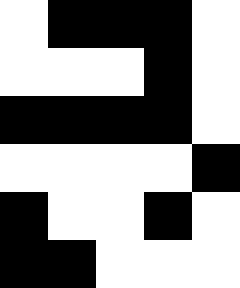[["white", "black", "black", "black", "white"], ["white", "white", "white", "black", "white"], ["black", "black", "black", "black", "white"], ["white", "white", "white", "white", "black"], ["black", "white", "white", "black", "white"], ["black", "black", "white", "white", "white"]]